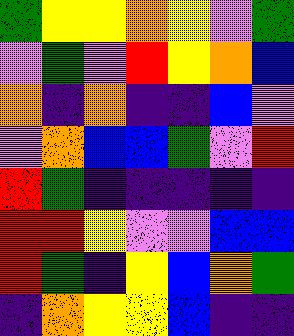[["green", "yellow", "yellow", "orange", "yellow", "violet", "green"], ["violet", "green", "violet", "red", "yellow", "orange", "blue"], ["orange", "indigo", "orange", "indigo", "indigo", "blue", "violet"], ["violet", "orange", "blue", "blue", "green", "violet", "red"], ["red", "green", "indigo", "indigo", "indigo", "indigo", "indigo"], ["red", "red", "yellow", "violet", "violet", "blue", "blue"], ["red", "green", "indigo", "yellow", "blue", "orange", "green"], ["indigo", "orange", "yellow", "yellow", "blue", "indigo", "indigo"]]